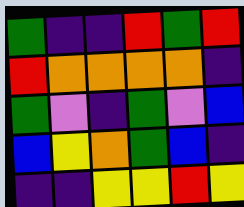[["green", "indigo", "indigo", "red", "green", "red"], ["red", "orange", "orange", "orange", "orange", "indigo"], ["green", "violet", "indigo", "green", "violet", "blue"], ["blue", "yellow", "orange", "green", "blue", "indigo"], ["indigo", "indigo", "yellow", "yellow", "red", "yellow"]]